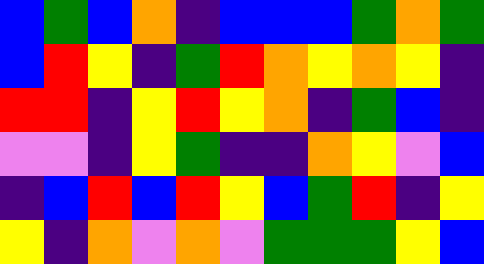[["blue", "green", "blue", "orange", "indigo", "blue", "blue", "blue", "green", "orange", "green"], ["blue", "red", "yellow", "indigo", "green", "red", "orange", "yellow", "orange", "yellow", "indigo"], ["red", "red", "indigo", "yellow", "red", "yellow", "orange", "indigo", "green", "blue", "indigo"], ["violet", "violet", "indigo", "yellow", "green", "indigo", "indigo", "orange", "yellow", "violet", "blue"], ["indigo", "blue", "red", "blue", "red", "yellow", "blue", "green", "red", "indigo", "yellow"], ["yellow", "indigo", "orange", "violet", "orange", "violet", "green", "green", "green", "yellow", "blue"]]